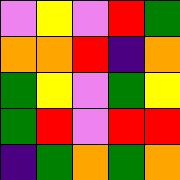[["violet", "yellow", "violet", "red", "green"], ["orange", "orange", "red", "indigo", "orange"], ["green", "yellow", "violet", "green", "yellow"], ["green", "red", "violet", "red", "red"], ["indigo", "green", "orange", "green", "orange"]]